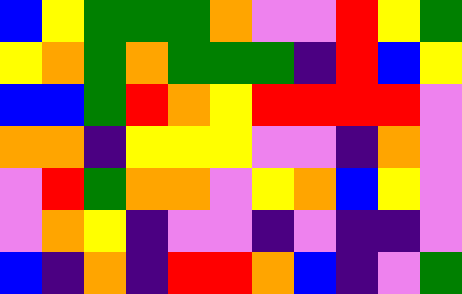[["blue", "yellow", "green", "green", "green", "orange", "violet", "violet", "red", "yellow", "green"], ["yellow", "orange", "green", "orange", "green", "green", "green", "indigo", "red", "blue", "yellow"], ["blue", "blue", "green", "red", "orange", "yellow", "red", "red", "red", "red", "violet"], ["orange", "orange", "indigo", "yellow", "yellow", "yellow", "violet", "violet", "indigo", "orange", "violet"], ["violet", "red", "green", "orange", "orange", "violet", "yellow", "orange", "blue", "yellow", "violet"], ["violet", "orange", "yellow", "indigo", "violet", "violet", "indigo", "violet", "indigo", "indigo", "violet"], ["blue", "indigo", "orange", "indigo", "red", "red", "orange", "blue", "indigo", "violet", "green"]]